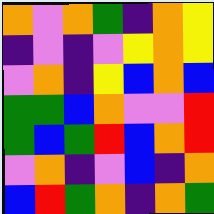[["orange", "violet", "orange", "green", "indigo", "orange", "yellow"], ["indigo", "violet", "indigo", "violet", "yellow", "orange", "yellow"], ["violet", "orange", "indigo", "yellow", "blue", "orange", "blue"], ["green", "green", "blue", "orange", "violet", "violet", "red"], ["green", "blue", "green", "red", "blue", "orange", "red"], ["violet", "orange", "indigo", "violet", "blue", "indigo", "orange"], ["blue", "red", "green", "orange", "indigo", "orange", "green"]]